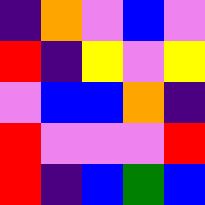[["indigo", "orange", "violet", "blue", "violet"], ["red", "indigo", "yellow", "violet", "yellow"], ["violet", "blue", "blue", "orange", "indigo"], ["red", "violet", "violet", "violet", "red"], ["red", "indigo", "blue", "green", "blue"]]